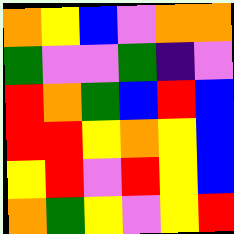[["orange", "yellow", "blue", "violet", "orange", "orange"], ["green", "violet", "violet", "green", "indigo", "violet"], ["red", "orange", "green", "blue", "red", "blue"], ["red", "red", "yellow", "orange", "yellow", "blue"], ["yellow", "red", "violet", "red", "yellow", "blue"], ["orange", "green", "yellow", "violet", "yellow", "red"]]